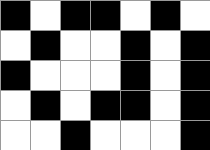[["black", "white", "black", "black", "white", "black", "white"], ["white", "black", "white", "white", "black", "white", "black"], ["black", "white", "white", "white", "black", "white", "black"], ["white", "black", "white", "black", "black", "white", "black"], ["white", "white", "black", "white", "white", "white", "black"]]